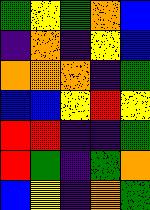[["green", "yellow", "green", "orange", "blue"], ["indigo", "orange", "indigo", "yellow", "blue"], ["orange", "orange", "orange", "indigo", "green"], ["blue", "blue", "yellow", "red", "yellow"], ["red", "red", "indigo", "indigo", "green"], ["red", "green", "indigo", "green", "orange"], ["blue", "yellow", "indigo", "orange", "green"]]